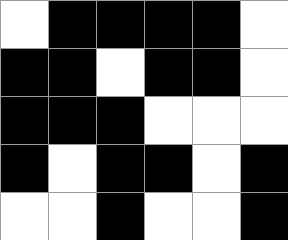[["white", "black", "black", "black", "black", "white"], ["black", "black", "white", "black", "black", "white"], ["black", "black", "black", "white", "white", "white"], ["black", "white", "black", "black", "white", "black"], ["white", "white", "black", "white", "white", "black"]]